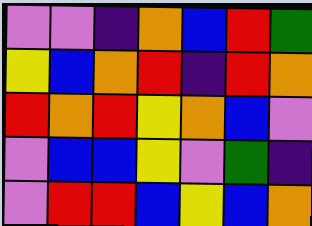[["violet", "violet", "indigo", "orange", "blue", "red", "green"], ["yellow", "blue", "orange", "red", "indigo", "red", "orange"], ["red", "orange", "red", "yellow", "orange", "blue", "violet"], ["violet", "blue", "blue", "yellow", "violet", "green", "indigo"], ["violet", "red", "red", "blue", "yellow", "blue", "orange"]]